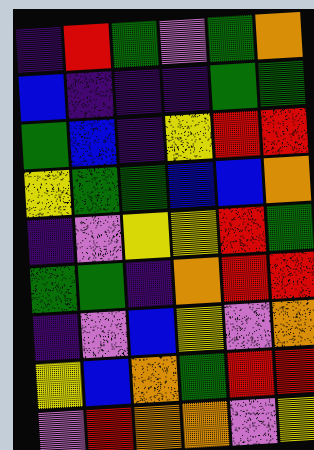[["indigo", "red", "green", "violet", "green", "orange"], ["blue", "indigo", "indigo", "indigo", "green", "green"], ["green", "blue", "indigo", "yellow", "red", "red"], ["yellow", "green", "green", "blue", "blue", "orange"], ["indigo", "violet", "yellow", "yellow", "red", "green"], ["green", "green", "indigo", "orange", "red", "red"], ["indigo", "violet", "blue", "yellow", "violet", "orange"], ["yellow", "blue", "orange", "green", "red", "red"], ["violet", "red", "orange", "orange", "violet", "yellow"]]